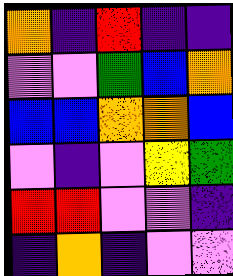[["orange", "indigo", "red", "indigo", "indigo"], ["violet", "violet", "green", "blue", "orange"], ["blue", "blue", "orange", "orange", "blue"], ["violet", "indigo", "violet", "yellow", "green"], ["red", "red", "violet", "violet", "indigo"], ["indigo", "orange", "indigo", "violet", "violet"]]